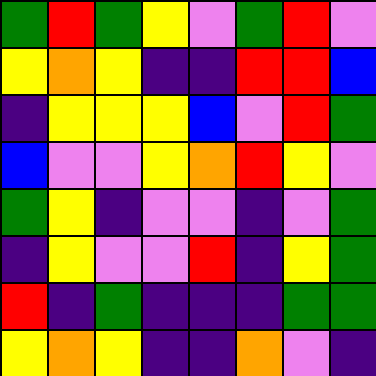[["green", "red", "green", "yellow", "violet", "green", "red", "violet"], ["yellow", "orange", "yellow", "indigo", "indigo", "red", "red", "blue"], ["indigo", "yellow", "yellow", "yellow", "blue", "violet", "red", "green"], ["blue", "violet", "violet", "yellow", "orange", "red", "yellow", "violet"], ["green", "yellow", "indigo", "violet", "violet", "indigo", "violet", "green"], ["indigo", "yellow", "violet", "violet", "red", "indigo", "yellow", "green"], ["red", "indigo", "green", "indigo", "indigo", "indigo", "green", "green"], ["yellow", "orange", "yellow", "indigo", "indigo", "orange", "violet", "indigo"]]